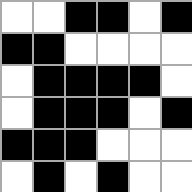[["white", "white", "black", "black", "white", "black"], ["black", "black", "white", "white", "white", "white"], ["white", "black", "black", "black", "black", "white"], ["white", "black", "black", "black", "white", "black"], ["black", "black", "black", "white", "white", "white"], ["white", "black", "white", "black", "white", "white"]]